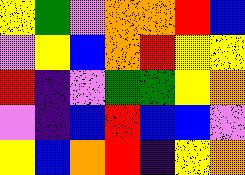[["yellow", "green", "violet", "orange", "orange", "red", "blue"], ["violet", "yellow", "blue", "orange", "red", "yellow", "yellow"], ["red", "indigo", "violet", "green", "green", "yellow", "orange"], ["violet", "indigo", "blue", "red", "blue", "blue", "violet"], ["yellow", "blue", "orange", "red", "indigo", "yellow", "orange"]]